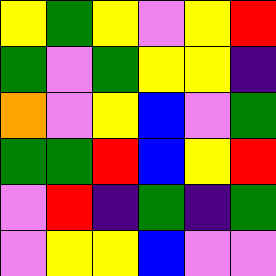[["yellow", "green", "yellow", "violet", "yellow", "red"], ["green", "violet", "green", "yellow", "yellow", "indigo"], ["orange", "violet", "yellow", "blue", "violet", "green"], ["green", "green", "red", "blue", "yellow", "red"], ["violet", "red", "indigo", "green", "indigo", "green"], ["violet", "yellow", "yellow", "blue", "violet", "violet"]]